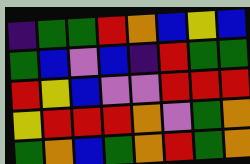[["indigo", "green", "green", "red", "orange", "blue", "yellow", "blue"], ["green", "blue", "violet", "blue", "indigo", "red", "green", "green"], ["red", "yellow", "blue", "violet", "violet", "red", "red", "red"], ["yellow", "red", "red", "red", "orange", "violet", "green", "orange"], ["green", "orange", "blue", "green", "orange", "red", "green", "orange"]]